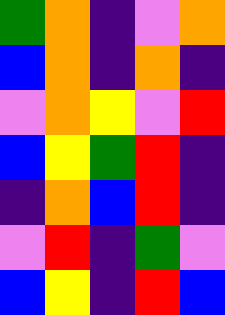[["green", "orange", "indigo", "violet", "orange"], ["blue", "orange", "indigo", "orange", "indigo"], ["violet", "orange", "yellow", "violet", "red"], ["blue", "yellow", "green", "red", "indigo"], ["indigo", "orange", "blue", "red", "indigo"], ["violet", "red", "indigo", "green", "violet"], ["blue", "yellow", "indigo", "red", "blue"]]